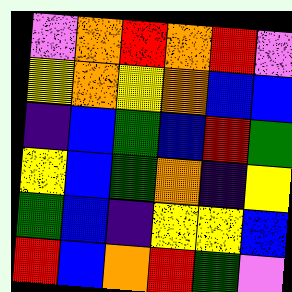[["violet", "orange", "red", "orange", "red", "violet"], ["yellow", "orange", "yellow", "orange", "blue", "blue"], ["indigo", "blue", "green", "blue", "red", "green"], ["yellow", "blue", "green", "orange", "indigo", "yellow"], ["green", "blue", "indigo", "yellow", "yellow", "blue"], ["red", "blue", "orange", "red", "green", "violet"]]